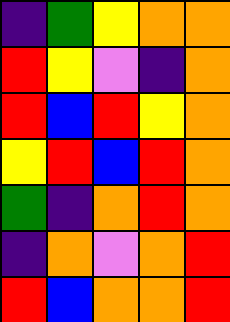[["indigo", "green", "yellow", "orange", "orange"], ["red", "yellow", "violet", "indigo", "orange"], ["red", "blue", "red", "yellow", "orange"], ["yellow", "red", "blue", "red", "orange"], ["green", "indigo", "orange", "red", "orange"], ["indigo", "orange", "violet", "orange", "red"], ["red", "blue", "orange", "orange", "red"]]